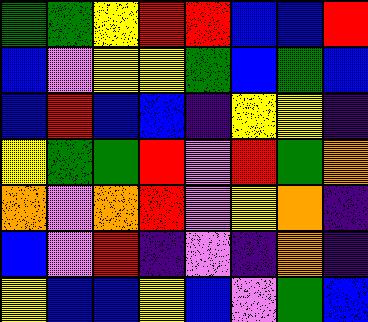[["green", "green", "yellow", "red", "red", "blue", "blue", "red"], ["blue", "violet", "yellow", "yellow", "green", "blue", "green", "blue"], ["blue", "red", "blue", "blue", "indigo", "yellow", "yellow", "indigo"], ["yellow", "green", "green", "red", "violet", "red", "green", "orange"], ["orange", "violet", "orange", "red", "violet", "yellow", "orange", "indigo"], ["blue", "violet", "red", "indigo", "violet", "indigo", "orange", "indigo"], ["yellow", "blue", "blue", "yellow", "blue", "violet", "green", "blue"]]